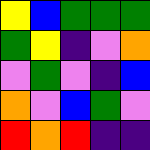[["yellow", "blue", "green", "green", "green"], ["green", "yellow", "indigo", "violet", "orange"], ["violet", "green", "violet", "indigo", "blue"], ["orange", "violet", "blue", "green", "violet"], ["red", "orange", "red", "indigo", "indigo"]]